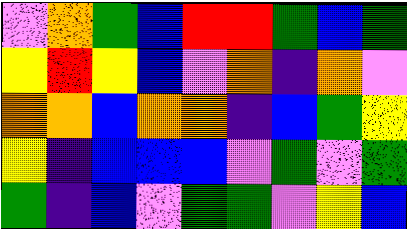[["violet", "orange", "green", "blue", "red", "red", "green", "blue", "green"], ["yellow", "red", "yellow", "blue", "violet", "orange", "indigo", "orange", "violet"], ["orange", "orange", "blue", "orange", "orange", "indigo", "blue", "green", "yellow"], ["yellow", "indigo", "blue", "blue", "blue", "violet", "green", "violet", "green"], ["green", "indigo", "blue", "violet", "green", "green", "violet", "yellow", "blue"]]